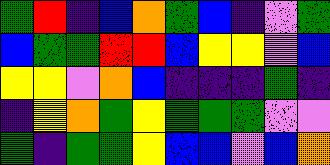[["green", "red", "indigo", "blue", "orange", "green", "blue", "indigo", "violet", "green"], ["blue", "green", "green", "red", "red", "blue", "yellow", "yellow", "violet", "blue"], ["yellow", "yellow", "violet", "orange", "blue", "indigo", "indigo", "indigo", "green", "indigo"], ["indigo", "yellow", "orange", "green", "yellow", "green", "green", "green", "violet", "violet"], ["green", "indigo", "green", "green", "yellow", "blue", "blue", "violet", "blue", "orange"]]